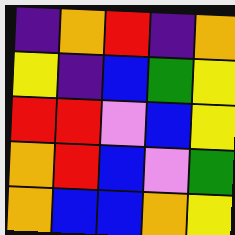[["indigo", "orange", "red", "indigo", "orange"], ["yellow", "indigo", "blue", "green", "yellow"], ["red", "red", "violet", "blue", "yellow"], ["orange", "red", "blue", "violet", "green"], ["orange", "blue", "blue", "orange", "yellow"]]